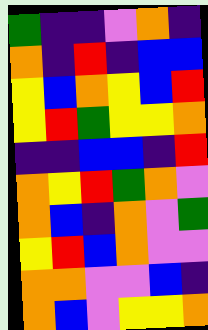[["green", "indigo", "indigo", "violet", "orange", "indigo"], ["orange", "indigo", "red", "indigo", "blue", "blue"], ["yellow", "blue", "orange", "yellow", "blue", "red"], ["yellow", "red", "green", "yellow", "yellow", "orange"], ["indigo", "indigo", "blue", "blue", "indigo", "red"], ["orange", "yellow", "red", "green", "orange", "violet"], ["orange", "blue", "indigo", "orange", "violet", "green"], ["yellow", "red", "blue", "orange", "violet", "violet"], ["orange", "orange", "violet", "violet", "blue", "indigo"], ["orange", "blue", "violet", "yellow", "yellow", "orange"]]